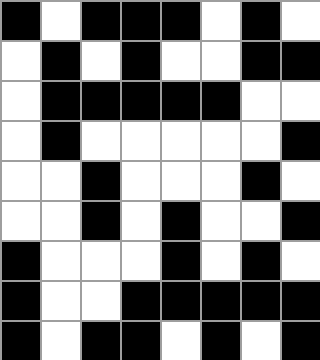[["black", "white", "black", "black", "black", "white", "black", "white"], ["white", "black", "white", "black", "white", "white", "black", "black"], ["white", "black", "black", "black", "black", "black", "white", "white"], ["white", "black", "white", "white", "white", "white", "white", "black"], ["white", "white", "black", "white", "white", "white", "black", "white"], ["white", "white", "black", "white", "black", "white", "white", "black"], ["black", "white", "white", "white", "black", "white", "black", "white"], ["black", "white", "white", "black", "black", "black", "black", "black"], ["black", "white", "black", "black", "white", "black", "white", "black"]]